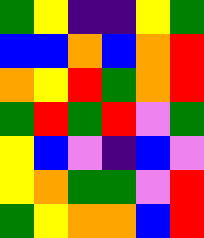[["green", "yellow", "indigo", "indigo", "yellow", "green"], ["blue", "blue", "orange", "blue", "orange", "red"], ["orange", "yellow", "red", "green", "orange", "red"], ["green", "red", "green", "red", "violet", "green"], ["yellow", "blue", "violet", "indigo", "blue", "violet"], ["yellow", "orange", "green", "green", "violet", "red"], ["green", "yellow", "orange", "orange", "blue", "red"]]